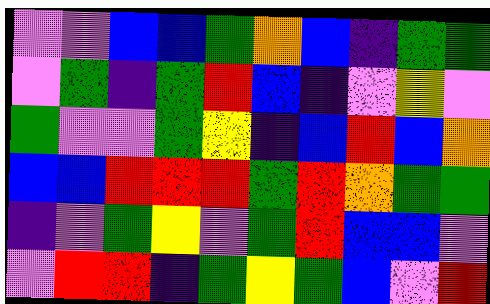[["violet", "violet", "blue", "blue", "green", "orange", "blue", "indigo", "green", "green"], ["violet", "green", "indigo", "green", "red", "blue", "indigo", "violet", "yellow", "violet"], ["green", "violet", "violet", "green", "yellow", "indigo", "blue", "red", "blue", "orange"], ["blue", "blue", "red", "red", "red", "green", "red", "orange", "green", "green"], ["indigo", "violet", "green", "yellow", "violet", "green", "red", "blue", "blue", "violet"], ["violet", "red", "red", "indigo", "green", "yellow", "green", "blue", "violet", "red"]]